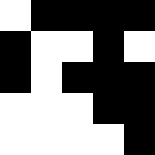[["white", "black", "black", "black", "black"], ["black", "white", "white", "black", "white"], ["black", "white", "black", "black", "black"], ["white", "white", "white", "black", "black"], ["white", "white", "white", "white", "black"]]